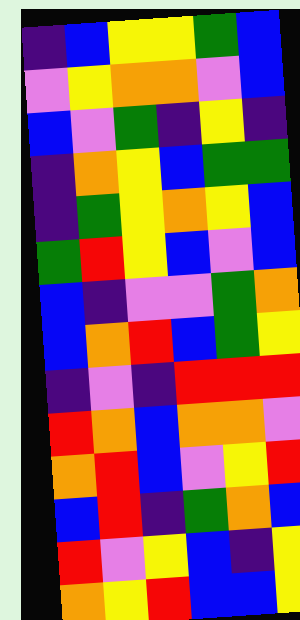[["indigo", "blue", "yellow", "yellow", "green", "blue"], ["violet", "yellow", "orange", "orange", "violet", "blue"], ["blue", "violet", "green", "indigo", "yellow", "indigo"], ["indigo", "orange", "yellow", "blue", "green", "green"], ["indigo", "green", "yellow", "orange", "yellow", "blue"], ["green", "red", "yellow", "blue", "violet", "blue"], ["blue", "indigo", "violet", "violet", "green", "orange"], ["blue", "orange", "red", "blue", "green", "yellow"], ["indigo", "violet", "indigo", "red", "red", "red"], ["red", "orange", "blue", "orange", "orange", "violet"], ["orange", "red", "blue", "violet", "yellow", "red"], ["blue", "red", "indigo", "green", "orange", "blue"], ["red", "violet", "yellow", "blue", "indigo", "yellow"], ["orange", "yellow", "red", "blue", "blue", "yellow"]]